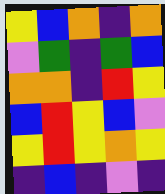[["yellow", "blue", "orange", "indigo", "orange"], ["violet", "green", "indigo", "green", "blue"], ["orange", "orange", "indigo", "red", "yellow"], ["blue", "red", "yellow", "blue", "violet"], ["yellow", "red", "yellow", "orange", "yellow"], ["indigo", "blue", "indigo", "violet", "indigo"]]